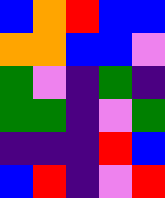[["blue", "orange", "red", "blue", "blue"], ["orange", "orange", "blue", "blue", "violet"], ["green", "violet", "indigo", "green", "indigo"], ["green", "green", "indigo", "violet", "green"], ["indigo", "indigo", "indigo", "red", "blue"], ["blue", "red", "indigo", "violet", "red"]]